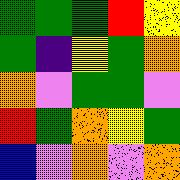[["green", "green", "green", "red", "yellow"], ["green", "indigo", "yellow", "green", "orange"], ["orange", "violet", "green", "green", "violet"], ["red", "green", "orange", "yellow", "green"], ["blue", "violet", "orange", "violet", "orange"]]